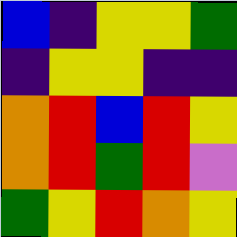[["blue", "indigo", "yellow", "yellow", "green"], ["indigo", "yellow", "yellow", "indigo", "indigo"], ["orange", "red", "blue", "red", "yellow"], ["orange", "red", "green", "red", "violet"], ["green", "yellow", "red", "orange", "yellow"]]